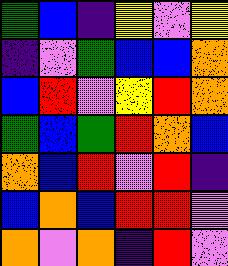[["green", "blue", "indigo", "yellow", "violet", "yellow"], ["indigo", "violet", "green", "blue", "blue", "orange"], ["blue", "red", "violet", "yellow", "red", "orange"], ["green", "blue", "green", "red", "orange", "blue"], ["orange", "blue", "red", "violet", "red", "indigo"], ["blue", "orange", "blue", "red", "red", "violet"], ["orange", "violet", "orange", "indigo", "red", "violet"]]